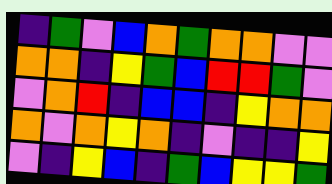[["indigo", "green", "violet", "blue", "orange", "green", "orange", "orange", "violet", "violet"], ["orange", "orange", "indigo", "yellow", "green", "blue", "red", "red", "green", "violet"], ["violet", "orange", "red", "indigo", "blue", "blue", "indigo", "yellow", "orange", "orange"], ["orange", "violet", "orange", "yellow", "orange", "indigo", "violet", "indigo", "indigo", "yellow"], ["violet", "indigo", "yellow", "blue", "indigo", "green", "blue", "yellow", "yellow", "green"]]